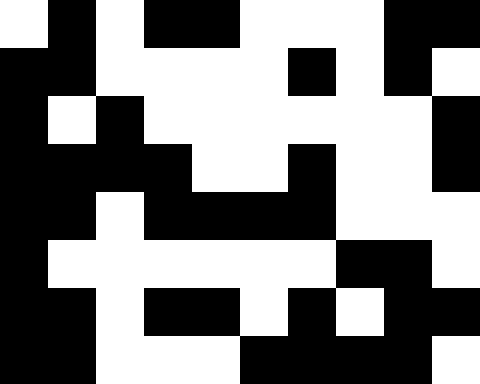[["white", "black", "white", "black", "black", "white", "white", "white", "black", "black"], ["black", "black", "white", "white", "white", "white", "black", "white", "black", "white"], ["black", "white", "black", "white", "white", "white", "white", "white", "white", "black"], ["black", "black", "black", "black", "white", "white", "black", "white", "white", "black"], ["black", "black", "white", "black", "black", "black", "black", "white", "white", "white"], ["black", "white", "white", "white", "white", "white", "white", "black", "black", "white"], ["black", "black", "white", "black", "black", "white", "black", "white", "black", "black"], ["black", "black", "white", "white", "white", "black", "black", "black", "black", "white"]]